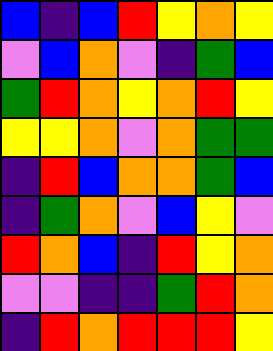[["blue", "indigo", "blue", "red", "yellow", "orange", "yellow"], ["violet", "blue", "orange", "violet", "indigo", "green", "blue"], ["green", "red", "orange", "yellow", "orange", "red", "yellow"], ["yellow", "yellow", "orange", "violet", "orange", "green", "green"], ["indigo", "red", "blue", "orange", "orange", "green", "blue"], ["indigo", "green", "orange", "violet", "blue", "yellow", "violet"], ["red", "orange", "blue", "indigo", "red", "yellow", "orange"], ["violet", "violet", "indigo", "indigo", "green", "red", "orange"], ["indigo", "red", "orange", "red", "red", "red", "yellow"]]